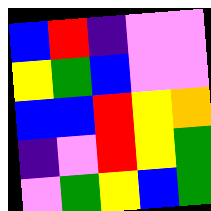[["blue", "red", "indigo", "violet", "violet"], ["yellow", "green", "blue", "violet", "violet"], ["blue", "blue", "red", "yellow", "orange"], ["indigo", "violet", "red", "yellow", "green"], ["violet", "green", "yellow", "blue", "green"]]